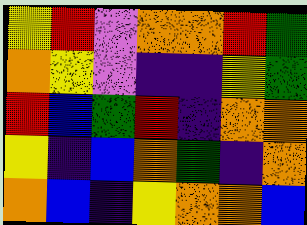[["yellow", "red", "violet", "orange", "orange", "red", "green"], ["orange", "yellow", "violet", "indigo", "indigo", "yellow", "green"], ["red", "blue", "green", "red", "indigo", "orange", "orange"], ["yellow", "indigo", "blue", "orange", "green", "indigo", "orange"], ["orange", "blue", "indigo", "yellow", "orange", "orange", "blue"]]